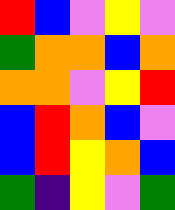[["red", "blue", "violet", "yellow", "violet"], ["green", "orange", "orange", "blue", "orange"], ["orange", "orange", "violet", "yellow", "red"], ["blue", "red", "orange", "blue", "violet"], ["blue", "red", "yellow", "orange", "blue"], ["green", "indigo", "yellow", "violet", "green"]]